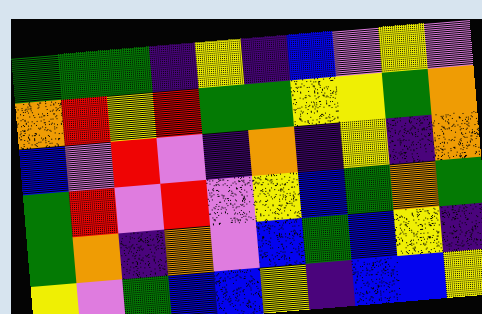[["green", "green", "green", "indigo", "yellow", "indigo", "blue", "violet", "yellow", "violet"], ["orange", "red", "yellow", "red", "green", "green", "yellow", "yellow", "green", "orange"], ["blue", "violet", "red", "violet", "indigo", "orange", "indigo", "yellow", "indigo", "orange"], ["green", "red", "violet", "red", "violet", "yellow", "blue", "green", "orange", "green"], ["green", "orange", "indigo", "orange", "violet", "blue", "green", "blue", "yellow", "indigo"], ["yellow", "violet", "green", "blue", "blue", "yellow", "indigo", "blue", "blue", "yellow"]]